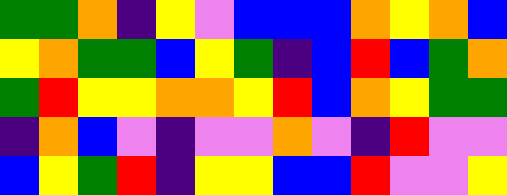[["green", "green", "orange", "indigo", "yellow", "violet", "blue", "blue", "blue", "orange", "yellow", "orange", "blue"], ["yellow", "orange", "green", "green", "blue", "yellow", "green", "indigo", "blue", "red", "blue", "green", "orange"], ["green", "red", "yellow", "yellow", "orange", "orange", "yellow", "red", "blue", "orange", "yellow", "green", "green"], ["indigo", "orange", "blue", "violet", "indigo", "violet", "violet", "orange", "violet", "indigo", "red", "violet", "violet"], ["blue", "yellow", "green", "red", "indigo", "yellow", "yellow", "blue", "blue", "red", "violet", "violet", "yellow"]]